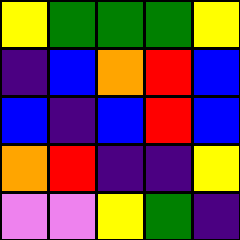[["yellow", "green", "green", "green", "yellow"], ["indigo", "blue", "orange", "red", "blue"], ["blue", "indigo", "blue", "red", "blue"], ["orange", "red", "indigo", "indigo", "yellow"], ["violet", "violet", "yellow", "green", "indigo"]]